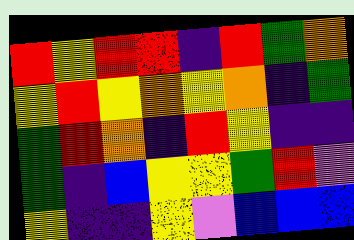[["red", "yellow", "red", "red", "indigo", "red", "green", "orange"], ["yellow", "red", "yellow", "orange", "yellow", "orange", "indigo", "green"], ["green", "red", "orange", "indigo", "red", "yellow", "indigo", "indigo"], ["green", "indigo", "blue", "yellow", "yellow", "green", "red", "violet"], ["yellow", "indigo", "indigo", "yellow", "violet", "blue", "blue", "blue"]]